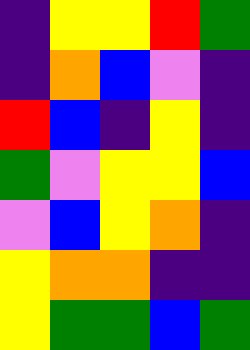[["indigo", "yellow", "yellow", "red", "green"], ["indigo", "orange", "blue", "violet", "indigo"], ["red", "blue", "indigo", "yellow", "indigo"], ["green", "violet", "yellow", "yellow", "blue"], ["violet", "blue", "yellow", "orange", "indigo"], ["yellow", "orange", "orange", "indigo", "indigo"], ["yellow", "green", "green", "blue", "green"]]